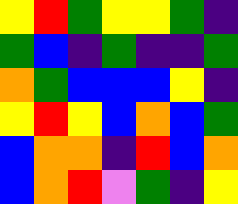[["yellow", "red", "green", "yellow", "yellow", "green", "indigo"], ["green", "blue", "indigo", "green", "indigo", "indigo", "green"], ["orange", "green", "blue", "blue", "blue", "yellow", "indigo"], ["yellow", "red", "yellow", "blue", "orange", "blue", "green"], ["blue", "orange", "orange", "indigo", "red", "blue", "orange"], ["blue", "orange", "red", "violet", "green", "indigo", "yellow"]]